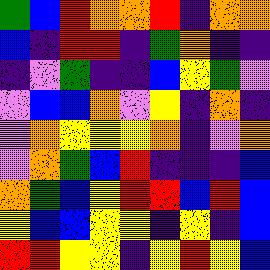[["green", "blue", "red", "orange", "orange", "red", "indigo", "orange", "orange"], ["blue", "indigo", "red", "red", "indigo", "green", "orange", "indigo", "indigo"], ["indigo", "violet", "green", "indigo", "indigo", "blue", "yellow", "green", "violet"], ["violet", "blue", "blue", "orange", "violet", "yellow", "indigo", "orange", "indigo"], ["violet", "orange", "yellow", "yellow", "yellow", "orange", "indigo", "violet", "orange"], ["violet", "orange", "green", "blue", "red", "indigo", "indigo", "indigo", "blue"], ["orange", "green", "blue", "yellow", "red", "red", "blue", "red", "blue"], ["yellow", "blue", "blue", "yellow", "yellow", "indigo", "yellow", "indigo", "blue"], ["red", "red", "yellow", "yellow", "indigo", "yellow", "red", "yellow", "blue"]]